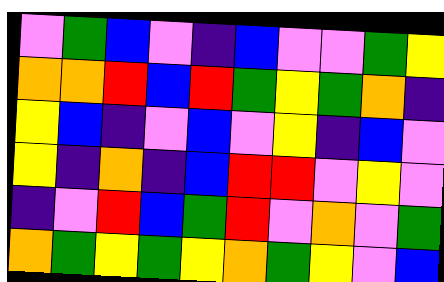[["violet", "green", "blue", "violet", "indigo", "blue", "violet", "violet", "green", "yellow"], ["orange", "orange", "red", "blue", "red", "green", "yellow", "green", "orange", "indigo"], ["yellow", "blue", "indigo", "violet", "blue", "violet", "yellow", "indigo", "blue", "violet"], ["yellow", "indigo", "orange", "indigo", "blue", "red", "red", "violet", "yellow", "violet"], ["indigo", "violet", "red", "blue", "green", "red", "violet", "orange", "violet", "green"], ["orange", "green", "yellow", "green", "yellow", "orange", "green", "yellow", "violet", "blue"]]